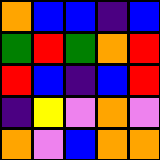[["orange", "blue", "blue", "indigo", "blue"], ["green", "red", "green", "orange", "red"], ["red", "blue", "indigo", "blue", "red"], ["indigo", "yellow", "violet", "orange", "violet"], ["orange", "violet", "blue", "orange", "orange"]]